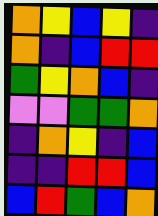[["orange", "yellow", "blue", "yellow", "indigo"], ["orange", "indigo", "blue", "red", "red"], ["green", "yellow", "orange", "blue", "indigo"], ["violet", "violet", "green", "green", "orange"], ["indigo", "orange", "yellow", "indigo", "blue"], ["indigo", "indigo", "red", "red", "blue"], ["blue", "red", "green", "blue", "orange"]]